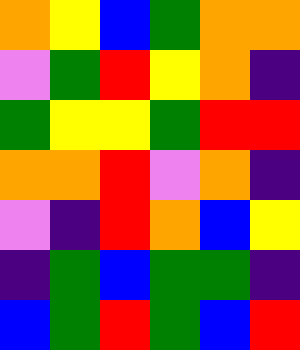[["orange", "yellow", "blue", "green", "orange", "orange"], ["violet", "green", "red", "yellow", "orange", "indigo"], ["green", "yellow", "yellow", "green", "red", "red"], ["orange", "orange", "red", "violet", "orange", "indigo"], ["violet", "indigo", "red", "orange", "blue", "yellow"], ["indigo", "green", "blue", "green", "green", "indigo"], ["blue", "green", "red", "green", "blue", "red"]]